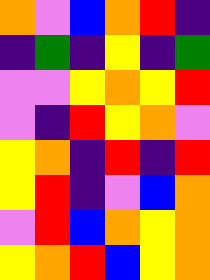[["orange", "violet", "blue", "orange", "red", "indigo"], ["indigo", "green", "indigo", "yellow", "indigo", "green"], ["violet", "violet", "yellow", "orange", "yellow", "red"], ["violet", "indigo", "red", "yellow", "orange", "violet"], ["yellow", "orange", "indigo", "red", "indigo", "red"], ["yellow", "red", "indigo", "violet", "blue", "orange"], ["violet", "red", "blue", "orange", "yellow", "orange"], ["yellow", "orange", "red", "blue", "yellow", "orange"]]